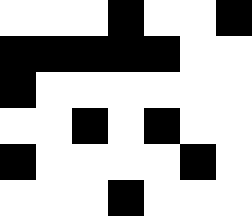[["white", "white", "white", "black", "white", "white", "black"], ["black", "black", "black", "black", "black", "white", "white"], ["black", "white", "white", "white", "white", "white", "white"], ["white", "white", "black", "white", "black", "white", "white"], ["black", "white", "white", "white", "white", "black", "white"], ["white", "white", "white", "black", "white", "white", "white"]]